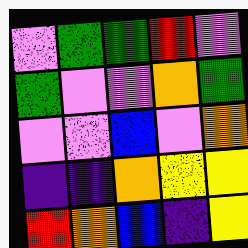[["violet", "green", "green", "red", "violet"], ["green", "violet", "violet", "orange", "green"], ["violet", "violet", "blue", "violet", "orange"], ["indigo", "indigo", "orange", "yellow", "yellow"], ["red", "orange", "blue", "indigo", "yellow"]]